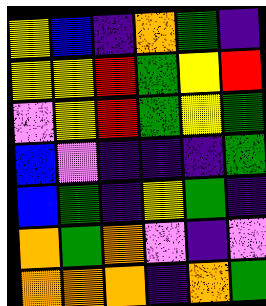[["yellow", "blue", "indigo", "orange", "green", "indigo"], ["yellow", "yellow", "red", "green", "yellow", "red"], ["violet", "yellow", "red", "green", "yellow", "green"], ["blue", "violet", "indigo", "indigo", "indigo", "green"], ["blue", "green", "indigo", "yellow", "green", "indigo"], ["orange", "green", "orange", "violet", "indigo", "violet"], ["orange", "orange", "orange", "indigo", "orange", "green"]]